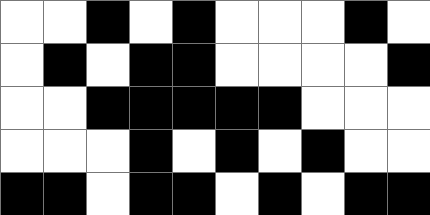[["white", "white", "black", "white", "black", "white", "white", "white", "black", "white"], ["white", "black", "white", "black", "black", "white", "white", "white", "white", "black"], ["white", "white", "black", "black", "black", "black", "black", "white", "white", "white"], ["white", "white", "white", "black", "white", "black", "white", "black", "white", "white"], ["black", "black", "white", "black", "black", "white", "black", "white", "black", "black"]]